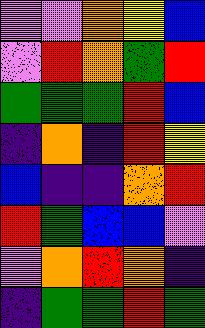[["violet", "violet", "orange", "yellow", "blue"], ["violet", "red", "orange", "green", "red"], ["green", "green", "green", "red", "blue"], ["indigo", "orange", "indigo", "red", "yellow"], ["blue", "indigo", "indigo", "orange", "red"], ["red", "green", "blue", "blue", "violet"], ["violet", "orange", "red", "orange", "indigo"], ["indigo", "green", "green", "red", "green"]]